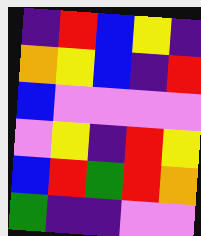[["indigo", "red", "blue", "yellow", "indigo"], ["orange", "yellow", "blue", "indigo", "red"], ["blue", "violet", "violet", "violet", "violet"], ["violet", "yellow", "indigo", "red", "yellow"], ["blue", "red", "green", "red", "orange"], ["green", "indigo", "indigo", "violet", "violet"]]